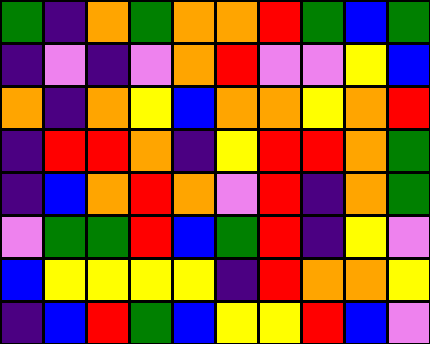[["green", "indigo", "orange", "green", "orange", "orange", "red", "green", "blue", "green"], ["indigo", "violet", "indigo", "violet", "orange", "red", "violet", "violet", "yellow", "blue"], ["orange", "indigo", "orange", "yellow", "blue", "orange", "orange", "yellow", "orange", "red"], ["indigo", "red", "red", "orange", "indigo", "yellow", "red", "red", "orange", "green"], ["indigo", "blue", "orange", "red", "orange", "violet", "red", "indigo", "orange", "green"], ["violet", "green", "green", "red", "blue", "green", "red", "indigo", "yellow", "violet"], ["blue", "yellow", "yellow", "yellow", "yellow", "indigo", "red", "orange", "orange", "yellow"], ["indigo", "blue", "red", "green", "blue", "yellow", "yellow", "red", "blue", "violet"]]